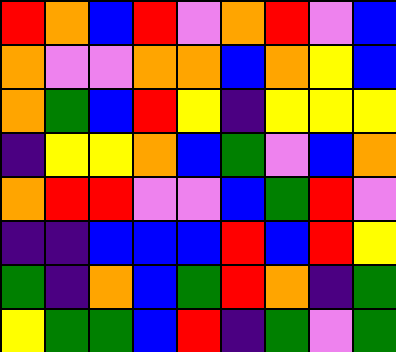[["red", "orange", "blue", "red", "violet", "orange", "red", "violet", "blue"], ["orange", "violet", "violet", "orange", "orange", "blue", "orange", "yellow", "blue"], ["orange", "green", "blue", "red", "yellow", "indigo", "yellow", "yellow", "yellow"], ["indigo", "yellow", "yellow", "orange", "blue", "green", "violet", "blue", "orange"], ["orange", "red", "red", "violet", "violet", "blue", "green", "red", "violet"], ["indigo", "indigo", "blue", "blue", "blue", "red", "blue", "red", "yellow"], ["green", "indigo", "orange", "blue", "green", "red", "orange", "indigo", "green"], ["yellow", "green", "green", "blue", "red", "indigo", "green", "violet", "green"]]